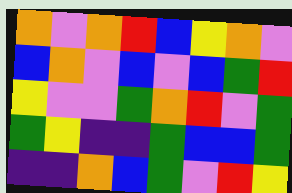[["orange", "violet", "orange", "red", "blue", "yellow", "orange", "violet"], ["blue", "orange", "violet", "blue", "violet", "blue", "green", "red"], ["yellow", "violet", "violet", "green", "orange", "red", "violet", "green"], ["green", "yellow", "indigo", "indigo", "green", "blue", "blue", "green"], ["indigo", "indigo", "orange", "blue", "green", "violet", "red", "yellow"]]